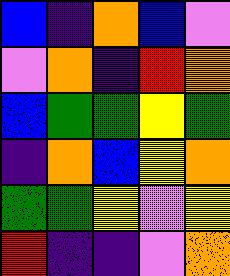[["blue", "indigo", "orange", "blue", "violet"], ["violet", "orange", "indigo", "red", "orange"], ["blue", "green", "green", "yellow", "green"], ["indigo", "orange", "blue", "yellow", "orange"], ["green", "green", "yellow", "violet", "yellow"], ["red", "indigo", "indigo", "violet", "orange"]]